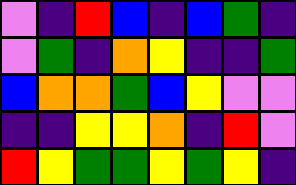[["violet", "indigo", "red", "blue", "indigo", "blue", "green", "indigo"], ["violet", "green", "indigo", "orange", "yellow", "indigo", "indigo", "green"], ["blue", "orange", "orange", "green", "blue", "yellow", "violet", "violet"], ["indigo", "indigo", "yellow", "yellow", "orange", "indigo", "red", "violet"], ["red", "yellow", "green", "green", "yellow", "green", "yellow", "indigo"]]